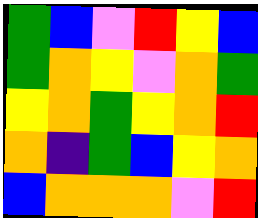[["green", "blue", "violet", "red", "yellow", "blue"], ["green", "orange", "yellow", "violet", "orange", "green"], ["yellow", "orange", "green", "yellow", "orange", "red"], ["orange", "indigo", "green", "blue", "yellow", "orange"], ["blue", "orange", "orange", "orange", "violet", "red"]]